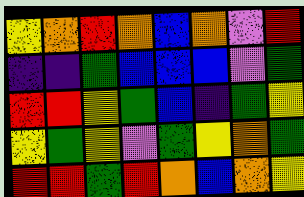[["yellow", "orange", "red", "orange", "blue", "orange", "violet", "red"], ["indigo", "indigo", "green", "blue", "blue", "blue", "violet", "green"], ["red", "red", "yellow", "green", "blue", "indigo", "green", "yellow"], ["yellow", "green", "yellow", "violet", "green", "yellow", "orange", "green"], ["red", "red", "green", "red", "orange", "blue", "orange", "yellow"]]